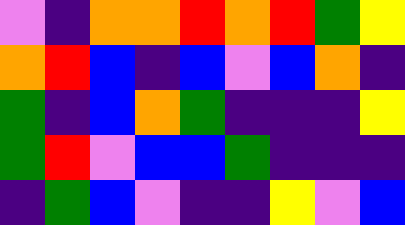[["violet", "indigo", "orange", "orange", "red", "orange", "red", "green", "yellow"], ["orange", "red", "blue", "indigo", "blue", "violet", "blue", "orange", "indigo"], ["green", "indigo", "blue", "orange", "green", "indigo", "indigo", "indigo", "yellow"], ["green", "red", "violet", "blue", "blue", "green", "indigo", "indigo", "indigo"], ["indigo", "green", "blue", "violet", "indigo", "indigo", "yellow", "violet", "blue"]]